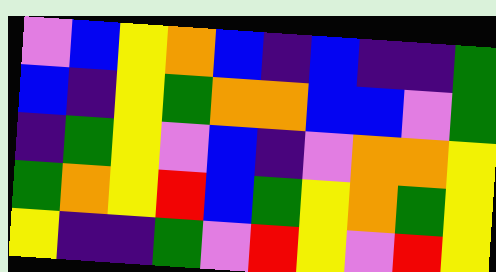[["violet", "blue", "yellow", "orange", "blue", "indigo", "blue", "indigo", "indigo", "green"], ["blue", "indigo", "yellow", "green", "orange", "orange", "blue", "blue", "violet", "green"], ["indigo", "green", "yellow", "violet", "blue", "indigo", "violet", "orange", "orange", "yellow"], ["green", "orange", "yellow", "red", "blue", "green", "yellow", "orange", "green", "yellow"], ["yellow", "indigo", "indigo", "green", "violet", "red", "yellow", "violet", "red", "yellow"]]